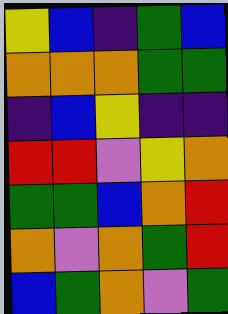[["yellow", "blue", "indigo", "green", "blue"], ["orange", "orange", "orange", "green", "green"], ["indigo", "blue", "yellow", "indigo", "indigo"], ["red", "red", "violet", "yellow", "orange"], ["green", "green", "blue", "orange", "red"], ["orange", "violet", "orange", "green", "red"], ["blue", "green", "orange", "violet", "green"]]